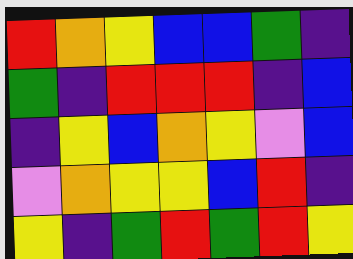[["red", "orange", "yellow", "blue", "blue", "green", "indigo"], ["green", "indigo", "red", "red", "red", "indigo", "blue"], ["indigo", "yellow", "blue", "orange", "yellow", "violet", "blue"], ["violet", "orange", "yellow", "yellow", "blue", "red", "indigo"], ["yellow", "indigo", "green", "red", "green", "red", "yellow"]]